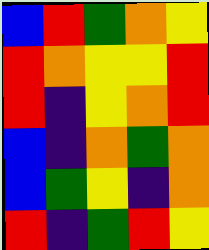[["blue", "red", "green", "orange", "yellow"], ["red", "orange", "yellow", "yellow", "red"], ["red", "indigo", "yellow", "orange", "red"], ["blue", "indigo", "orange", "green", "orange"], ["blue", "green", "yellow", "indigo", "orange"], ["red", "indigo", "green", "red", "yellow"]]